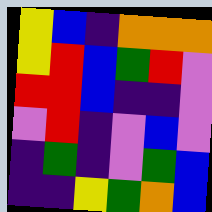[["yellow", "blue", "indigo", "orange", "orange", "orange"], ["yellow", "red", "blue", "green", "red", "violet"], ["red", "red", "blue", "indigo", "indigo", "violet"], ["violet", "red", "indigo", "violet", "blue", "violet"], ["indigo", "green", "indigo", "violet", "green", "blue"], ["indigo", "indigo", "yellow", "green", "orange", "blue"]]